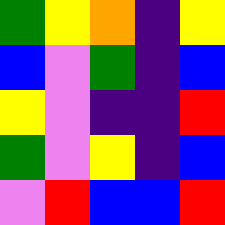[["green", "yellow", "orange", "indigo", "yellow"], ["blue", "violet", "green", "indigo", "blue"], ["yellow", "violet", "indigo", "indigo", "red"], ["green", "violet", "yellow", "indigo", "blue"], ["violet", "red", "blue", "blue", "red"]]